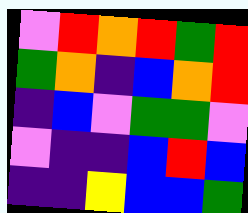[["violet", "red", "orange", "red", "green", "red"], ["green", "orange", "indigo", "blue", "orange", "red"], ["indigo", "blue", "violet", "green", "green", "violet"], ["violet", "indigo", "indigo", "blue", "red", "blue"], ["indigo", "indigo", "yellow", "blue", "blue", "green"]]